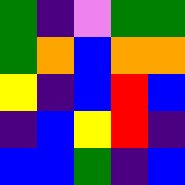[["green", "indigo", "violet", "green", "green"], ["green", "orange", "blue", "orange", "orange"], ["yellow", "indigo", "blue", "red", "blue"], ["indigo", "blue", "yellow", "red", "indigo"], ["blue", "blue", "green", "indigo", "blue"]]